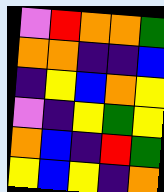[["violet", "red", "orange", "orange", "green"], ["orange", "orange", "indigo", "indigo", "blue"], ["indigo", "yellow", "blue", "orange", "yellow"], ["violet", "indigo", "yellow", "green", "yellow"], ["orange", "blue", "indigo", "red", "green"], ["yellow", "blue", "yellow", "indigo", "orange"]]